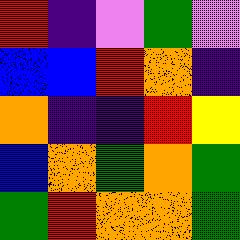[["red", "indigo", "violet", "green", "violet"], ["blue", "blue", "red", "orange", "indigo"], ["orange", "indigo", "indigo", "red", "yellow"], ["blue", "orange", "green", "orange", "green"], ["green", "red", "orange", "orange", "green"]]